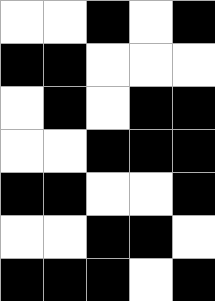[["white", "white", "black", "white", "black"], ["black", "black", "white", "white", "white"], ["white", "black", "white", "black", "black"], ["white", "white", "black", "black", "black"], ["black", "black", "white", "white", "black"], ["white", "white", "black", "black", "white"], ["black", "black", "black", "white", "black"]]